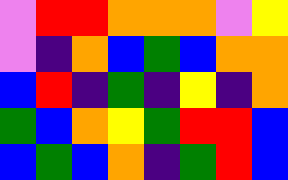[["violet", "red", "red", "orange", "orange", "orange", "violet", "yellow"], ["violet", "indigo", "orange", "blue", "green", "blue", "orange", "orange"], ["blue", "red", "indigo", "green", "indigo", "yellow", "indigo", "orange"], ["green", "blue", "orange", "yellow", "green", "red", "red", "blue"], ["blue", "green", "blue", "orange", "indigo", "green", "red", "blue"]]